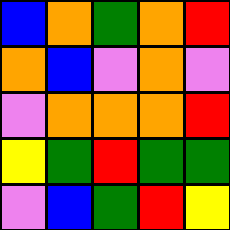[["blue", "orange", "green", "orange", "red"], ["orange", "blue", "violet", "orange", "violet"], ["violet", "orange", "orange", "orange", "red"], ["yellow", "green", "red", "green", "green"], ["violet", "blue", "green", "red", "yellow"]]